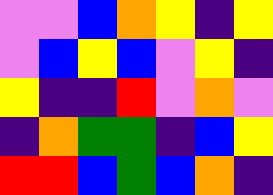[["violet", "violet", "blue", "orange", "yellow", "indigo", "yellow"], ["violet", "blue", "yellow", "blue", "violet", "yellow", "indigo"], ["yellow", "indigo", "indigo", "red", "violet", "orange", "violet"], ["indigo", "orange", "green", "green", "indigo", "blue", "yellow"], ["red", "red", "blue", "green", "blue", "orange", "indigo"]]